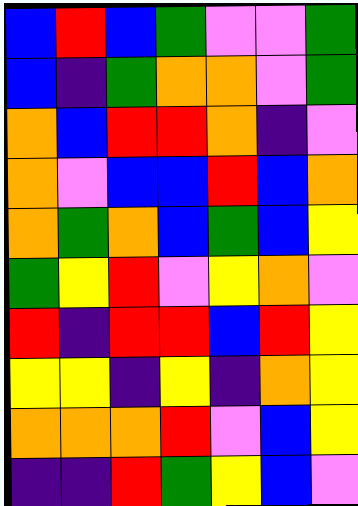[["blue", "red", "blue", "green", "violet", "violet", "green"], ["blue", "indigo", "green", "orange", "orange", "violet", "green"], ["orange", "blue", "red", "red", "orange", "indigo", "violet"], ["orange", "violet", "blue", "blue", "red", "blue", "orange"], ["orange", "green", "orange", "blue", "green", "blue", "yellow"], ["green", "yellow", "red", "violet", "yellow", "orange", "violet"], ["red", "indigo", "red", "red", "blue", "red", "yellow"], ["yellow", "yellow", "indigo", "yellow", "indigo", "orange", "yellow"], ["orange", "orange", "orange", "red", "violet", "blue", "yellow"], ["indigo", "indigo", "red", "green", "yellow", "blue", "violet"]]